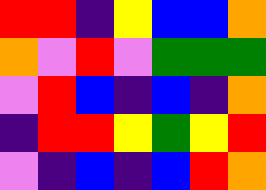[["red", "red", "indigo", "yellow", "blue", "blue", "orange"], ["orange", "violet", "red", "violet", "green", "green", "green"], ["violet", "red", "blue", "indigo", "blue", "indigo", "orange"], ["indigo", "red", "red", "yellow", "green", "yellow", "red"], ["violet", "indigo", "blue", "indigo", "blue", "red", "orange"]]